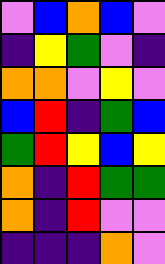[["violet", "blue", "orange", "blue", "violet"], ["indigo", "yellow", "green", "violet", "indigo"], ["orange", "orange", "violet", "yellow", "violet"], ["blue", "red", "indigo", "green", "blue"], ["green", "red", "yellow", "blue", "yellow"], ["orange", "indigo", "red", "green", "green"], ["orange", "indigo", "red", "violet", "violet"], ["indigo", "indigo", "indigo", "orange", "violet"]]